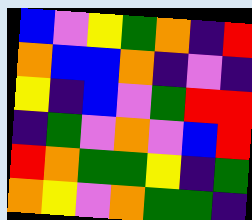[["blue", "violet", "yellow", "green", "orange", "indigo", "red"], ["orange", "blue", "blue", "orange", "indigo", "violet", "indigo"], ["yellow", "indigo", "blue", "violet", "green", "red", "red"], ["indigo", "green", "violet", "orange", "violet", "blue", "red"], ["red", "orange", "green", "green", "yellow", "indigo", "green"], ["orange", "yellow", "violet", "orange", "green", "green", "indigo"]]